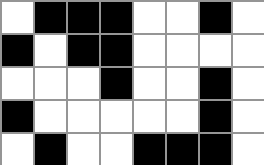[["white", "black", "black", "black", "white", "white", "black", "white"], ["black", "white", "black", "black", "white", "white", "white", "white"], ["white", "white", "white", "black", "white", "white", "black", "white"], ["black", "white", "white", "white", "white", "white", "black", "white"], ["white", "black", "white", "white", "black", "black", "black", "white"]]